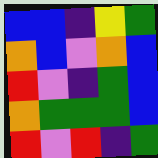[["blue", "blue", "indigo", "yellow", "green"], ["orange", "blue", "violet", "orange", "blue"], ["red", "violet", "indigo", "green", "blue"], ["orange", "green", "green", "green", "blue"], ["red", "violet", "red", "indigo", "green"]]